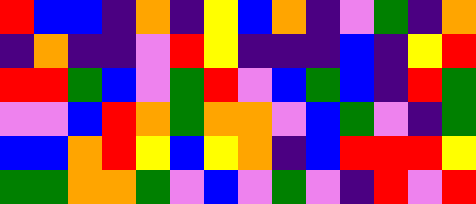[["red", "blue", "blue", "indigo", "orange", "indigo", "yellow", "blue", "orange", "indigo", "violet", "green", "indigo", "orange"], ["indigo", "orange", "indigo", "indigo", "violet", "red", "yellow", "indigo", "indigo", "indigo", "blue", "indigo", "yellow", "red"], ["red", "red", "green", "blue", "violet", "green", "red", "violet", "blue", "green", "blue", "indigo", "red", "green"], ["violet", "violet", "blue", "red", "orange", "green", "orange", "orange", "violet", "blue", "green", "violet", "indigo", "green"], ["blue", "blue", "orange", "red", "yellow", "blue", "yellow", "orange", "indigo", "blue", "red", "red", "red", "yellow"], ["green", "green", "orange", "orange", "green", "violet", "blue", "violet", "green", "violet", "indigo", "red", "violet", "red"]]